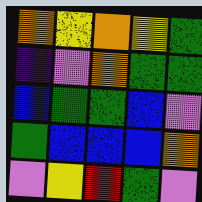[["orange", "yellow", "orange", "yellow", "green"], ["indigo", "violet", "orange", "green", "green"], ["blue", "green", "green", "blue", "violet"], ["green", "blue", "blue", "blue", "orange"], ["violet", "yellow", "red", "green", "violet"]]